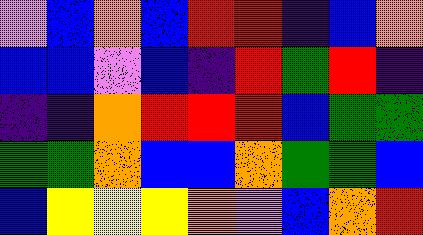[["violet", "blue", "orange", "blue", "red", "red", "indigo", "blue", "orange"], ["blue", "blue", "violet", "blue", "indigo", "red", "green", "red", "indigo"], ["indigo", "indigo", "orange", "red", "red", "red", "blue", "green", "green"], ["green", "green", "orange", "blue", "blue", "orange", "green", "green", "blue"], ["blue", "yellow", "yellow", "yellow", "orange", "violet", "blue", "orange", "red"]]